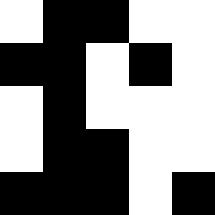[["white", "black", "black", "white", "white"], ["black", "black", "white", "black", "white"], ["white", "black", "white", "white", "white"], ["white", "black", "black", "white", "white"], ["black", "black", "black", "white", "black"]]